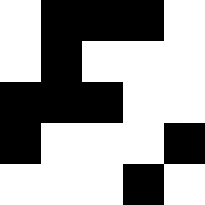[["white", "black", "black", "black", "white"], ["white", "black", "white", "white", "white"], ["black", "black", "black", "white", "white"], ["black", "white", "white", "white", "black"], ["white", "white", "white", "black", "white"]]